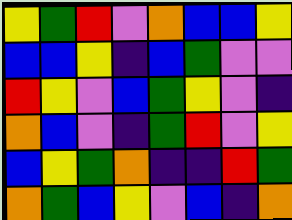[["yellow", "green", "red", "violet", "orange", "blue", "blue", "yellow"], ["blue", "blue", "yellow", "indigo", "blue", "green", "violet", "violet"], ["red", "yellow", "violet", "blue", "green", "yellow", "violet", "indigo"], ["orange", "blue", "violet", "indigo", "green", "red", "violet", "yellow"], ["blue", "yellow", "green", "orange", "indigo", "indigo", "red", "green"], ["orange", "green", "blue", "yellow", "violet", "blue", "indigo", "orange"]]